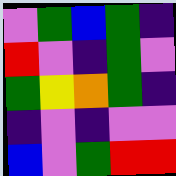[["violet", "green", "blue", "green", "indigo"], ["red", "violet", "indigo", "green", "violet"], ["green", "yellow", "orange", "green", "indigo"], ["indigo", "violet", "indigo", "violet", "violet"], ["blue", "violet", "green", "red", "red"]]